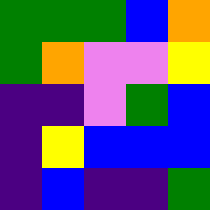[["green", "green", "green", "blue", "orange"], ["green", "orange", "violet", "violet", "yellow"], ["indigo", "indigo", "violet", "green", "blue"], ["indigo", "yellow", "blue", "blue", "blue"], ["indigo", "blue", "indigo", "indigo", "green"]]